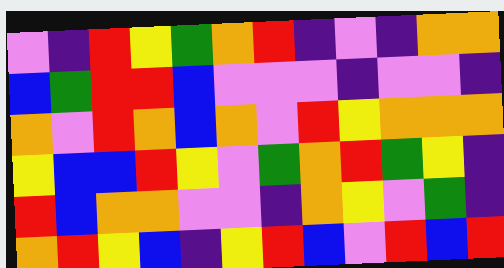[["violet", "indigo", "red", "yellow", "green", "orange", "red", "indigo", "violet", "indigo", "orange", "orange"], ["blue", "green", "red", "red", "blue", "violet", "violet", "violet", "indigo", "violet", "violet", "indigo"], ["orange", "violet", "red", "orange", "blue", "orange", "violet", "red", "yellow", "orange", "orange", "orange"], ["yellow", "blue", "blue", "red", "yellow", "violet", "green", "orange", "red", "green", "yellow", "indigo"], ["red", "blue", "orange", "orange", "violet", "violet", "indigo", "orange", "yellow", "violet", "green", "indigo"], ["orange", "red", "yellow", "blue", "indigo", "yellow", "red", "blue", "violet", "red", "blue", "red"]]